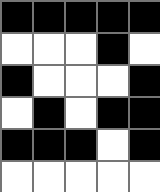[["black", "black", "black", "black", "black"], ["white", "white", "white", "black", "white"], ["black", "white", "white", "white", "black"], ["white", "black", "white", "black", "black"], ["black", "black", "black", "white", "black"], ["white", "white", "white", "white", "white"]]